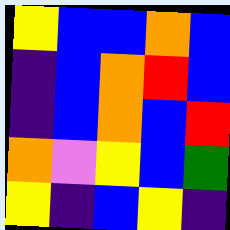[["yellow", "blue", "blue", "orange", "blue"], ["indigo", "blue", "orange", "red", "blue"], ["indigo", "blue", "orange", "blue", "red"], ["orange", "violet", "yellow", "blue", "green"], ["yellow", "indigo", "blue", "yellow", "indigo"]]